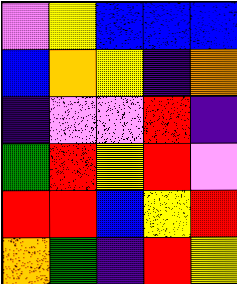[["violet", "yellow", "blue", "blue", "blue"], ["blue", "orange", "yellow", "indigo", "orange"], ["indigo", "violet", "violet", "red", "indigo"], ["green", "red", "yellow", "red", "violet"], ["red", "red", "blue", "yellow", "red"], ["orange", "green", "indigo", "red", "yellow"]]